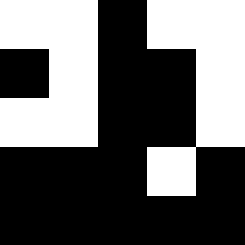[["white", "white", "black", "white", "white"], ["black", "white", "black", "black", "white"], ["white", "white", "black", "black", "white"], ["black", "black", "black", "white", "black"], ["black", "black", "black", "black", "black"]]